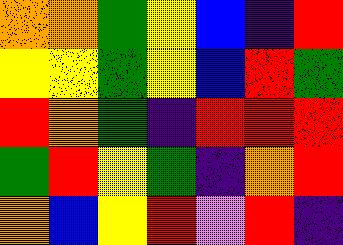[["orange", "orange", "green", "yellow", "blue", "indigo", "red"], ["yellow", "yellow", "green", "yellow", "blue", "red", "green"], ["red", "orange", "green", "indigo", "red", "red", "red"], ["green", "red", "yellow", "green", "indigo", "orange", "red"], ["orange", "blue", "yellow", "red", "violet", "red", "indigo"]]